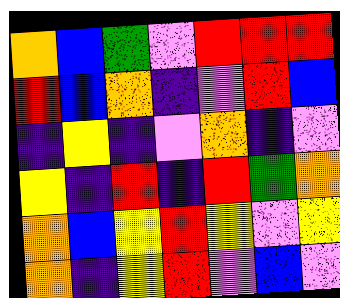[["orange", "blue", "green", "violet", "red", "red", "red"], ["red", "blue", "orange", "indigo", "violet", "red", "blue"], ["indigo", "yellow", "indigo", "violet", "orange", "indigo", "violet"], ["yellow", "indigo", "red", "indigo", "red", "green", "orange"], ["orange", "blue", "yellow", "red", "yellow", "violet", "yellow"], ["orange", "indigo", "yellow", "red", "violet", "blue", "violet"]]